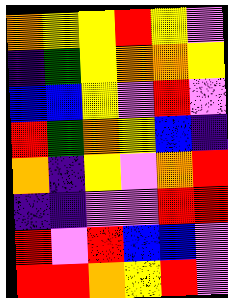[["orange", "yellow", "yellow", "red", "yellow", "violet"], ["indigo", "green", "yellow", "orange", "orange", "yellow"], ["blue", "blue", "yellow", "violet", "red", "violet"], ["red", "green", "orange", "yellow", "blue", "indigo"], ["orange", "indigo", "yellow", "violet", "orange", "red"], ["indigo", "indigo", "violet", "violet", "red", "red"], ["red", "violet", "red", "blue", "blue", "violet"], ["red", "red", "orange", "yellow", "red", "violet"]]